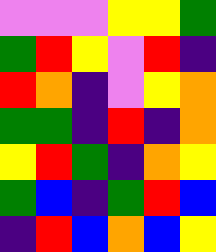[["violet", "violet", "violet", "yellow", "yellow", "green"], ["green", "red", "yellow", "violet", "red", "indigo"], ["red", "orange", "indigo", "violet", "yellow", "orange"], ["green", "green", "indigo", "red", "indigo", "orange"], ["yellow", "red", "green", "indigo", "orange", "yellow"], ["green", "blue", "indigo", "green", "red", "blue"], ["indigo", "red", "blue", "orange", "blue", "yellow"]]